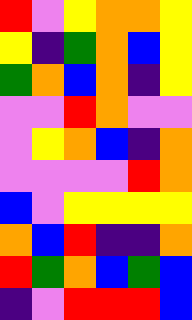[["red", "violet", "yellow", "orange", "orange", "yellow"], ["yellow", "indigo", "green", "orange", "blue", "yellow"], ["green", "orange", "blue", "orange", "indigo", "yellow"], ["violet", "violet", "red", "orange", "violet", "violet"], ["violet", "yellow", "orange", "blue", "indigo", "orange"], ["violet", "violet", "violet", "violet", "red", "orange"], ["blue", "violet", "yellow", "yellow", "yellow", "yellow"], ["orange", "blue", "red", "indigo", "indigo", "orange"], ["red", "green", "orange", "blue", "green", "blue"], ["indigo", "violet", "red", "red", "red", "blue"]]